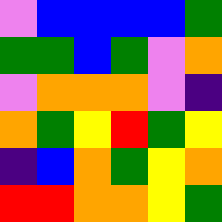[["violet", "blue", "blue", "blue", "blue", "green"], ["green", "green", "blue", "green", "violet", "orange"], ["violet", "orange", "orange", "orange", "violet", "indigo"], ["orange", "green", "yellow", "red", "green", "yellow"], ["indigo", "blue", "orange", "green", "yellow", "orange"], ["red", "red", "orange", "orange", "yellow", "green"]]